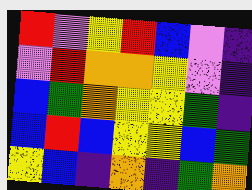[["red", "violet", "yellow", "red", "blue", "violet", "indigo"], ["violet", "red", "orange", "orange", "yellow", "violet", "indigo"], ["blue", "green", "orange", "yellow", "yellow", "green", "indigo"], ["blue", "red", "blue", "yellow", "yellow", "blue", "green"], ["yellow", "blue", "indigo", "orange", "indigo", "green", "orange"]]